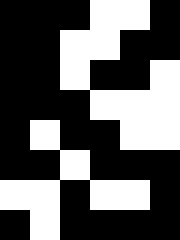[["black", "black", "black", "white", "white", "black"], ["black", "black", "white", "white", "black", "black"], ["black", "black", "white", "black", "black", "white"], ["black", "black", "black", "white", "white", "white"], ["black", "white", "black", "black", "white", "white"], ["black", "black", "white", "black", "black", "black"], ["white", "white", "black", "white", "white", "black"], ["black", "white", "black", "black", "black", "black"]]